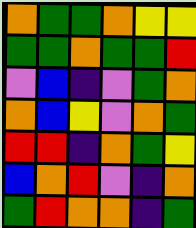[["orange", "green", "green", "orange", "yellow", "yellow"], ["green", "green", "orange", "green", "green", "red"], ["violet", "blue", "indigo", "violet", "green", "orange"], ["orange", "blue", "yellow", "violet", "orange", "green"], ["red", "red", "indigo", "orange", "green", "yellow"], ["blue", "orange", "red", "violet", "indigo", "orange"], ["green", "red", "orange", "orange", "indigo", "green"]]